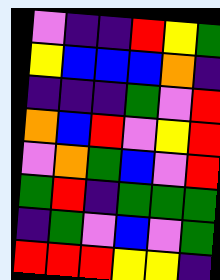[["violet", "indigo", "indigo", "red", "yellow", "green"], ["yellow", "blue", "blue", "blue", "orange", "indigo"], ["indigo", "indigo", "indigo", "green", "violet", "red"], ["orange", "blue", "red", "violet", "yellow", "red"], ["violet", "orange", "green", "blue", "violet", "red"], ["green", "red", "indigo", "green", "green", "green"], ["indigo", "green", "violet", "blue", "violet", "green"], ["red", "red", "red", "yellow", "yellow", "indigo"]]